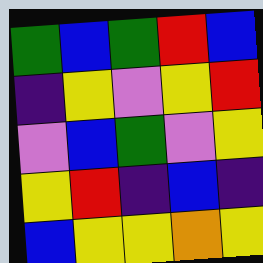[["green", "blue", "green", "red", "blue"], ["indigo", "yellow", "violet", "yellow", "red"], ["violet", "blue", "green", "violet", "yellow"], ["yellow", "red", "indigo", "blue", "indigo"], ["blue", "yellow", "yellow", "orange", "yellow"]]